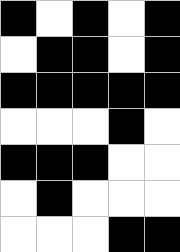[["black", "white", "black", "white", "black"], ["white", "black", "black", "white", "black"], ["black", "black", "black", "black", "black"], ["white", "white", "white", "black", "white"], ["black", "black", "black", "white", "white"], ["white", "black", "white", "white", "white"], ["white", "white", "white", "black", "black"]]